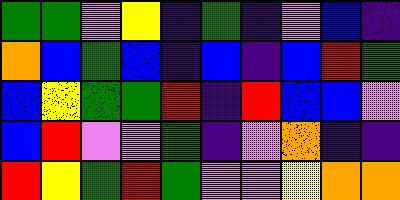[["green", "green", "violet", "yellow", "indigo", "green", "indigo", "violet", "blue", "indigo"], ["orange", "blue", "green", "blue", "indigo", "blue", "indigo", "blue", "red", "green"], ["blue", "yellow", "green", "green", "red", "indigo", "red", "blue", "blue", "violet"], ["blue", "red", "violet", "violet", "green", "indigo", "violet", "orange", "indigo", "indigo"], ["red", "yellow", "green", "red", "green", "violet", "violet", "yellow", "orange", "orange"]]